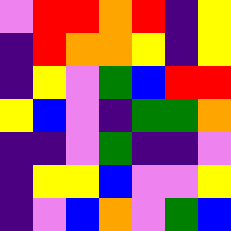[["violet", "red", "red", "orange", "red", "indigo", "yellow"], ["indigo", "red", "orange", "orange", "yellow", "indigo", "yellow"], ["indigo", "yellow", "violet", "green", "blue", "red", "red"], ["yellow", "blue", "violet", "indigo", "green", "green", "orange"], ["indigo", "indigo", "violet", "green", "indigo", "indigo", "violet"], ["indigo", "yellow", "yellow", "blue", "violet", "violet", "yellow"], ["indigo", "violet", "blue", "orange", "violet", "green", "blue"]]